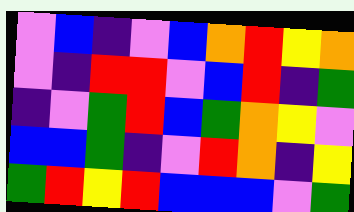[["violet", "blue", "indigo", "violet", "blue", "orange", "red", "yellow", "orange"], ["violet", "indigo", "red", "red", "violet", "blue", "red", "indigo", "green"], ["indigo", "violet", "green", "red", "blue", "green", "orange", "yellow", "violet"], ["blue", "blue", "green", "indigo", "violet", "red", "orange", "indigo", "yellow"], ["green", "red", "yellow", "red", "blue", "blue", "blue", "violet", "green"]]